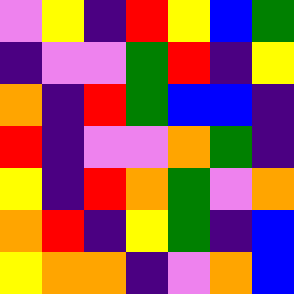[["violet", "yellow", "indigo", "red", "yellow", "blue", "green"], ["indigo", "violet", "violet", "green", "red", "indigo", "yellow"], ["orange", "indigo", "red", "green", "blue", "blue", "indigo"], ["red", "indigo", "violet", "violet", "orange", "green", "indigo"], ["yellow", "indigo", "red", "orange", "green", "violet", "orange"], ["orange", "red", "indigo", "yellow", "green", "indigo", "blue"], ["yellow", "orange", "orange", "indigo", "violet", "orange", "blue"]]